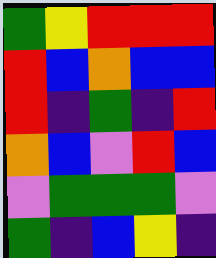[["green", "yellow", "red", "red", "red"], ["red", "blue", "orange", "blue", "blue"], ["red", "indigo", "green", "indigo", "red"], ["orange", "blue", "violet", "red", "blue"], ["violet", "green", "green", "green", "violet"], ["green", "indigo", "blue", "yellow", "indigo"]]